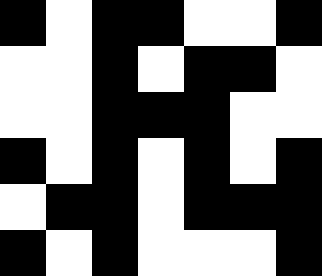[["black", "white", "black", "black", "white", "white", "black"], ["white", "white", "black", "white", "black", "black", "white"], ["white", "white", "black", "black", "black", "white", "white"], ["black", "white", "black", "white", "black", "white", "black"], ["white", "black", "black", "white", "black", "black", "black"], ["black", "white", "black", "white", "white", "white", "black"]]